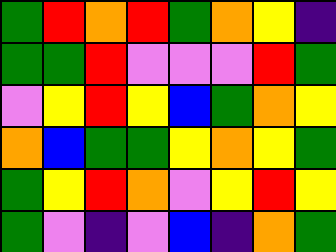[["green", "red", "orange", "red", "green", "orange", "yellow", "indigo"], ["green", "green", "red", "violet", "violet", "violet", "red", "green"], ["violet", "yellow", "red", "yellow", "blue", "green", "orange", "yellow"], ["orange", "blue", "green", "green", "yellow", "orange", "yellow", "green"], ["green", "yellow", "red", "orange", "violet", "yellow", "red", "yellow"], ["green", "violet", "indigo", "violet", "blue", "indigo", "orange", "green"]]